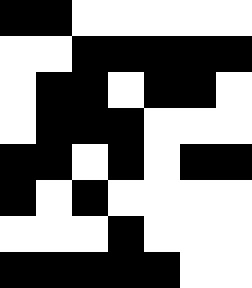[["black", "black", "white", "white", "white", "white", "white"], ["white", "white", "black", "black", "black", "black", "black"], ["white", "black", "black", "white", "black", "black", "white"], ["white", "black", "black", "black", "white", "white", "white"], ["black", "black", "white", "black", "white", "black", "black"], ["black", "white", "black", "white", "white", "white", "white"], ["white", "white", "white", "black", "white", "white", "white"], ["black", "black", "black", "black", "black", "white", "white"]]